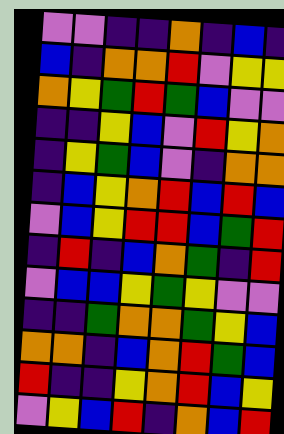[["violet", "violet", "indigo", "indigo", "orange", "indigo", "blue", "indigo"], ["blue", "indigo", "orange", "orange", "red", "violet", "yellow", "yellow"], ["orange", "yellow", "green", "red", "green", "blue", "violet", "violet"], ["indigo", "indigo", "yellow", "blue", "violet", "red", "yellow", "orange"], ["indigo", "yellow", "green", "blue", "violet", "indigo", "orange", "orange"], ["indigo", "blue", "yellow", "orange", "red", "blue", "red", "blue"], ["violet", "blue", "yellow", "red", "red", "blue", "green", "red"], ["indigo", "red", "indigo", "blue", "orange", "green", "indigo", "red"], ["violet", "blue", "blue", "yellow", "green", "yellow", "violet", "violet"], ["indigo", "indigo", "green", "orange", "orange", "green", "yellow", "blue"], ["orange", "orange", "indigo", "blue", "orange", "red", "green", "blue"], ["red", "indigo", "indigo", "yellow", "orange", "red", "blue", "yellow"], ["violet", "yellow", "blue", "red", "indigo", "orange", "blue", "red"]]